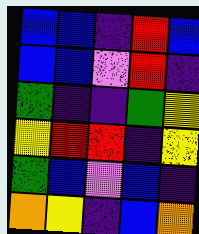[["blue", "blue", "indigo", "red", "blue"], ["blue", "blue", "violet", "red", "indigo"], ["green", "indigo", "indigo", "green", "yellow"], ["yellow", "red", "red", "indigo", "yellow"], ["green", "blue", "violet", "blue", "indigo"], ["orange", "yellow", "indigo", "blue", "orange"]]